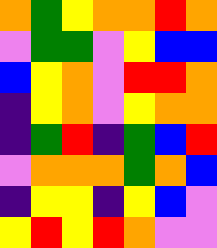[["orange", "green", "yellow", "orange", "orange", "red", "orange"], ["violet", "green", "green", "violet", "yellow", "blue", "blue"], ["blue", "yellow", "orange", "violet", "red", "red", "orange"], ["indigo", "yellow", "orange", "violet", "yellow", "orange", "orange"], ["indigo", "green", "red", "indigo", "green", "blue", "red"], ["violet", "orange", "orange", "orange", "green", "orange", "blue"], ["indigo", "yellow", "yellow", "indigo", "yellow", "blue", "violet"], ["yellow", "red", "yellow", "red", "orange", "violet", "violet"]]